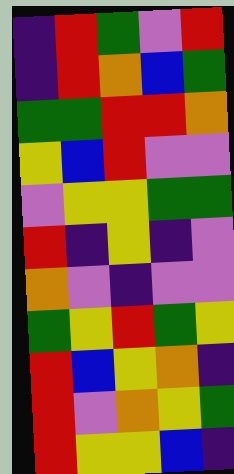[["indigo", "red", "green", "violet", "red"], ["indigo", "red", "orange", "blue", "green"], ["green", "green", "red", "red", "orange"], ["yellow", "blue", "red", "violet", "violet"], ["violet", "yellow", "yellow", "green", "green"], ["red", "indigo", "yellow", "indigo", "violet"], ["orange", "violet", "indigo", "violet", "violet"], ["green", "yellow", "red", "green", "yellow"], ["red", "blue", "yellow", "orange", "indigo"], ["red", "violet", "orange", "yellow", "green"], ["red", "yellow", "yellow", "blue", "indigo"]]